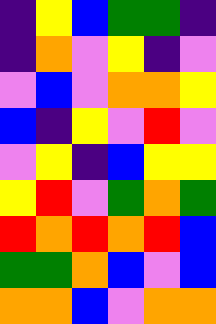[["indigo", "yellow", "blue", "green", "green", "indigo"], ["indigo", "orange", "violet", "yellow", "indigo", "violet"], ["violet", "blue", "violet", "orange", "orange", "yellow"], ["blue", "indigo", "yellow", "violet", "red", "violet"], ["violet", "yellow", "indigo", "blue", "yellow", "yellow"], ["yellow", "red", "violet", "green", "orange", "green"], ["red", "orange", "red", "orange", "red", "blue"], ["green", "green", "orange", "blue", "violet", "blue"], ["orange", "orange", "blue", "violet", "orange", "orange"]]